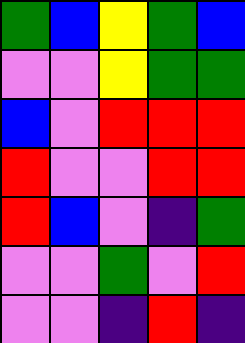[["green", "blue", "yellow", "green", "blue"], ["violet", "violet", "yellow", "green", "green"], ["blue", "violet", "red", "red", "red"], ["red", "violet", "violet", "red", "red"], ["red", "blue", "violet", "indigo", "green"], ["violet", "violet", "green", "violet", "red"], ["violet", "violet", "indigo", "red", "indigo"]]